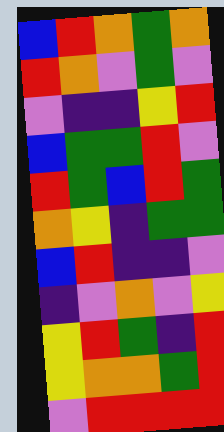[["blue", "red", "orange", "green", "orange"], ["red", "orange", "violet", "green", "violet"], ["violet", "indigo", "indigo", "yellow", "red"], ["blue", "green", "green", "red", "violet"], ["red", "green", "blue", "red", "green"], ["orange", "yellow", "indigo", "green", "green"], ["blue", "red", "indigo", "indigo", "violet"], ["indigo", "violet", "orange", "violet", "yellow"], ["yellow", "red", "green", "indigo", "red"], ["yellow", "orange", "orange", "green", "red"], ["violet", "red", "red", "red", "red"]]